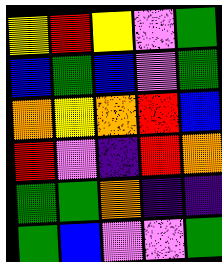[["yellow", "red", "yellow", "violet", "green"], ["blue", "green", "blue", "violet", "green"], ["orange", "yellow", "orange", "red", "blue"], ["red", "violet", "indigo", "red", "orange"], ["green", "green", "orange", "indigo", "indigo"], ["green", "blue", "violet", "violet", "green"]]